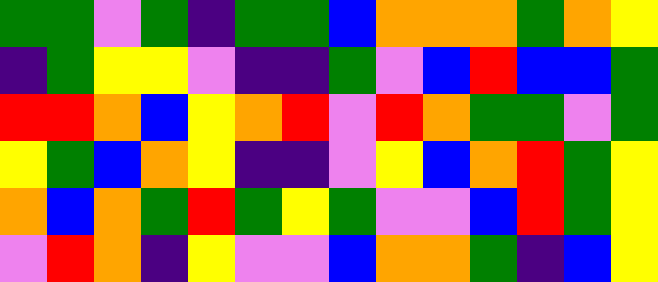[["green", "green", "violet", "green", "indigo", "green", "green", "blue", "orange", "orange", "orange", "green", "orange", "yellow"], ["indigo", "green", "yellow", "yellow", "violet", "indigo", "indigo", "green", "violet", "blue", "red", "blue", "blue", "green"], ["red", "red", "orange", "blue", "yellow", "orange", "red", "violet", "red", "orange", "green", "green", "violet", "green"], ["yellow", "green", "blue", "orange", "yellow", "indigo", "indigo", "violet", "yellow", "blue", "orange", "red", "green", "yellow"], ["orange", "blue", "orange", "green", "red", "green", "yellow", "green", "violet", "violet", "blue", "red", "green", "yellow"], ["violet", "red", "orange", "indigo", "yellow", "violet", "violet", "blue", "orange", "orange", "green", "indigo", "blue", "yellow"]]